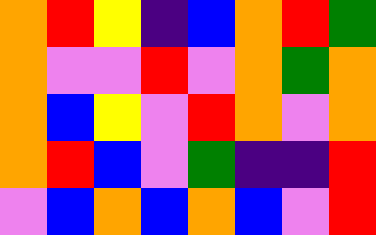[["orange", "red", "yellow", "indigo", "blue", "orange", "red", "green"], ["orange", "violet", "violet", "red", "violet", "orange", "green", "orange"], ["orange", "blue", "yellow", "violet", "red", "orange", "violet", "orange"], ["orange", "red", "blue", "violet", "green", "indigo", "indigo", "red"], ["violet", "blue", "orange", "blue", "orange", "blue", "violet", "red"]]